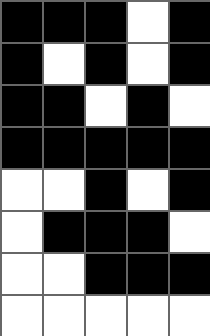[["black", "black", "black", "white", "black"], ["black", "white", "black", "white", "black"], ["black", "black", "white", "black", "white"], ["black", "black", "black", "black", "black"], ["white", "white", "black", "white", "black"], ["white", "black", "black", "black", "white"], ["white", "white", "black", "black", "black"], ["white", "white", "white", "white", "white"]]